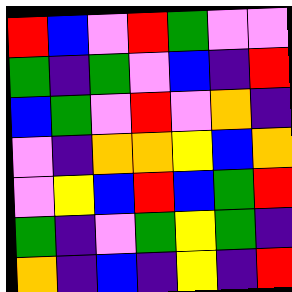[["red", "blue", "violet", "red", "green", "violet", "violet"], ["green", "indigo", "green", "violet", "blue", "indigo", "red"], ["blue", "green", "violet", "red", "violet", "orange", "indigo"], ["violet", "indigo", "orange", "orange", "yellow", "blue", "orange"], ["violet", "yellow", "blue", "red", "blue", "green", "red"], ["green", "indigo", "violet", "green", "yellow", "green", "indigo"], ["orange", "indigo", "blue", "indigo", "yellow", "indigo", "red"]]